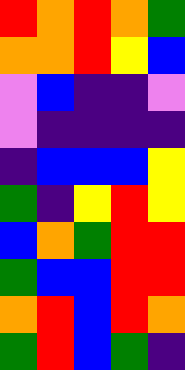[["red", "orange", "red", "orange", "green"], ["orange", "orange", "red", "yellow", "blue"], ["violet", "blue", "indigo", "indigo", "violet"], ["violet", "indigo", "indigo", "indigo", "indigo"], ["indigo", "blue", "blue", "blue", "yellow"], ["green", "indigo", "yellow", "red", "yellow"], ["blue", "orange", "green", "red", "red"], ["green", "blue", "blue", "red", "red"], ["orange", "red", "blue", "red", "orange"], ["green", "red", "blue", "green", "indigo"]]